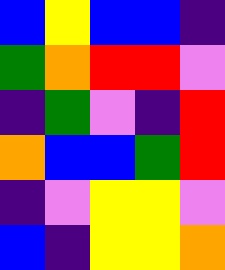[["blue", "yellow", "blue", "blue", "indigo"], ["green", "orange", "red", "red", "violet"], ["indigo", "green", "violet", "indigo", "red"], ["orange", "blue", "blue", "green", "red"], ["indigo", "violet", "yellow", "yellow", "violet"], ["blue", "indigo", "yellow", "yellow", "orange"]]